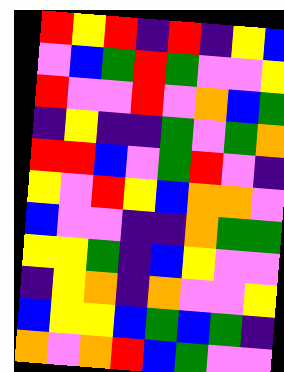[["red", "yellow", "red", "indigo", "red", "indigo", "yellow", "blue"], ["violet", "blue", "green", "red", "green", "violet", "violet", "yellow"], ["red", "violet", "violet", "red", "violet", "orange", "blue", "green"], ["indigo", "yellow", "indigo", "indigo", "green", "violet", "green", "orange"], ["red", "red", "blue", "violet", "green", "red", "violet", "indigo"], ["yellow", "violet", "red", "yellow", "blue", "orange", "orange", "violet"], ["blue", "violet", "violet", "indigo", "indigo", "orange", "green", "green"], ["yellow", "yellow", "green", "indigo", "blue", "yellow", "violet", "violet"], ["indigo", "yellow", "orange", "indigo", "orange", "violet", "violet", "yellow"], ["blue", "yellow", "yellow", "blue", "green", "blue", "green", "indigo"], ["orange", "violet", "orange", "red", "blue", "green", "violet", "violet"]]